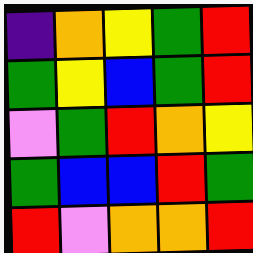[["indigo", "orange", "yellow", "green", "red"], ["green", "yellow", "blue", "green", "red"], ["violet", "green", "red", "orange", "yellow"], ["green", "blue", "blue", "red", "green"], ["red", "violet", "orange", "orange", "red"]]